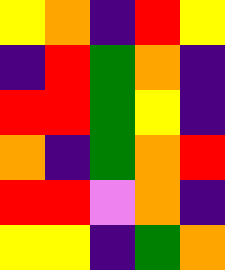[["yellow", "orange", "indigo", "red", "yellow"], ["indigo", "red", "green", "orange", "indigo"], ["red", "red", "green", "yellow", "indigo"], ["orange", "indigo", "green", "orange", "red"], ["red", "red", "violet", "orange", "indigo"], ["yellow", "yellow", "indigo", "green", "orange"]]